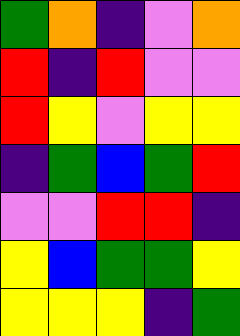[["green", "orange", "indigo", "violet", "orange"], ["red", "indigo", "red", "violet", "violet"], ["red", "yellow", "violet", "yellow", "yellow"], ["indigo", "green", "blue", "green", "red"], ["violet", "violet", "red", "red", "indigo"], ["yellow", "blue", "green", "green", "yellow"], ["yellow", "yellow", "yellow", "indigo", "green"]]